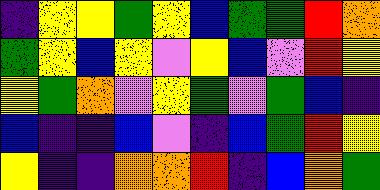[["indigo", "yellow", "yellow", "green", "yellow", "blue", "green", "green", "red", "orange"], ["green", "yellow", "blue", "yellow", "violet", "yellow", "blue", "violet", "red", "yellow"], ["yellow", "green", "orange", "violet", "yellow", "green", "violet", "green", "blue", "indigo"], ["blue", "indigo", "indigo", "blue", "violet", "indigo", "blue", "green", "red", "yellow"], ["yellow", "indigo", "indigo", "orange", "orange", "red", "indigo", "blue", "orange", "green"]]